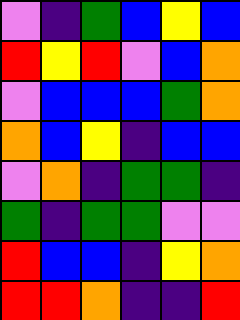[["violet", "indigo", "green", "blue", "yellow", "blue"], ["red", "yellow", "red", "violet", "blue", "orange"], ["violet", "blue", "blue", "blue", "green", "orange"], ["orange", "blue", "yellow", "indigo", "blue", "blue"], ["violet", "orange", "indigo", "green", "green", "indigo"], ["green", "indigo", "green", "green", "violet", "violet"], ["red", "blue", "blue", "indigo", "yellow", "orange"], ["red", "red", "orange", "indigo", "indigo", "red"]]